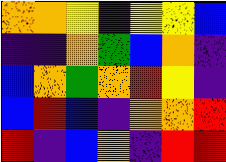[["orange", "orange", "yellow", "indigo", "yellow", "yellow", "blue"], ["indigo", "indigo", "orange", "green", "blue", "orange", "indigo"], ["blue", "orange", "green", "orange", "red", "yellow", "indigo"], ["blue", "red", "blue", "indigo", "orange", "orange", "red"], ["red", "indigo", "blue", "orange", "indigo", "red", "red"]]